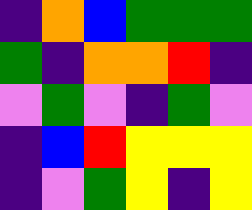[["indigo", "orange", "blue", "green", "green", "green"], ["green", "indigo", "orange", "orange", "red", "indigo"], ["violet", "green", "violet", "indigo", "green", "violet"], ["indigo", "blue", "red", "yellow", "yellow", "yellow"], ["indigo", "violet", "green", "yellow", "indigo", "yellow"]]